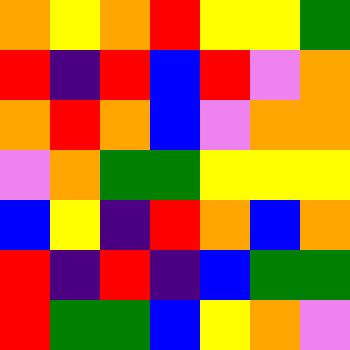[["orange", "yellow", "orange", "red", "yellow", "yellow", "green"], ["red", "indigo", "red", "blue", "red", "violet", "orange"], ["orange", "red", "orange", "blue", "violet", "orange", "orange"], ["violet", "orange", "green", "green", "yellow", "yellow", "yellow"], ["blue", "yellow", "indigo", "red", "orange", "blue", "orange"], ["red", "indigo", "red", "indigo", "blue", "green", "green"], ["red", "green", "green", "blue", "yellow", "orange", "violet"]]